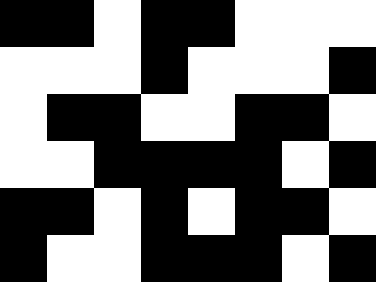[["black", "black", "white", "black", "black", "white", "white", "white"], ["white", "white", "white", "black", "white", "white", "white", "black"], ["white", "black", "black", "white", "white", "black", "black", "white"], ["white", "white", "black", "black", "black", "black", "white", "black"], ["black", "black", "white", "black", "white", "black", "black", "white"], ["black", "white", "white", "black", "black", "black", "white", "black"]]